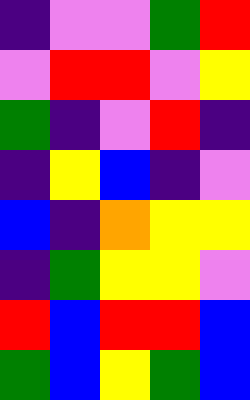[["indigo", "violet", "violet", "green", "red"], ["violet", "red", "red", "violet", "yellow"], ["green", "indigo", "violet", "red", "indigo"], ["indigo", "yellow", "blue", "indigo", "violet"], ["blue", "indigo", "orange", "yellow", "yellow"], ["indigo", "green", "yellow", "yellow", "violet"], ["red", "blue", "red", "red", "blue"], ["green", "blue", "yellow", "green", "blue"]]